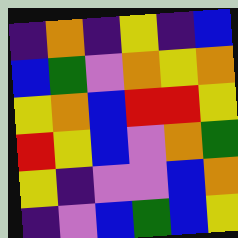[["indigo", "orange", "indigo", "yellow", "indigo", "blue"], ["blue", "green", "violet", "orange", "yellow", "orange"], ["yellow", "orange", "blue", "red", "red", "yellow"], ["red", "yellow", "blue", "violet", "orange", "green"], ["yellow", "indigo", "violet", "violet", "blue", "orange"], ["indigo", "violet", "blue", "green", "blue", "yellow"]]